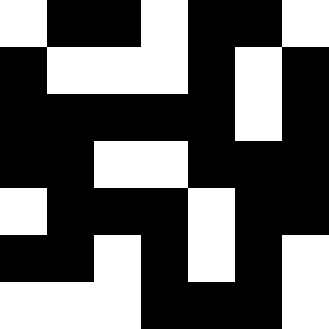[["white", "black", "black", "white", "black", "black", "white"], ["black", "white", "white", "white", "black", "white", "black"], ["black", "black", "black", "black", "black", "white", "black"], ["black", "black", "white", "white", "black", "black", "black"], ["white", "black", "black", "black", "white", "black", "black"], ["black", "black", "white", "black", "white", "black", "white"], ["white", "white", "white", "black", "black", "black", "white"]]